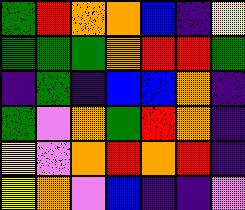[["green", "red", "orange", "orange", "blue", "indigo", "yellow"], ["green", "green", "green", "orange", "red", "red", "green"], ["indigo", "green", "indigo", "blue", "blue", "orange", "indigo"], ["green", "violet", "orange", "green", "red", "orange", "indigo"], ["yellow", "violet", "orange", "red", "orange", "red", "indigo"], ["yellow", "orange", "violet", "blue", "indigo", "indigo", "violet"]]